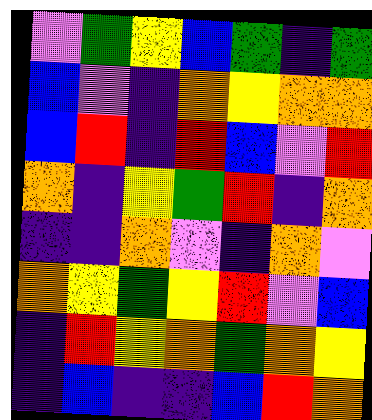[["violet", "green", "yellow", "blue", "green", "indigo", "green"], ["blue", "violet", "indigo", "orange", "yellow", "orange", "orange"], ["blue", "red", "indigo", "red", "blue", "violet", "red"], ["orange", "indigo", "yellow", "green", "red", "indigo", "orange"], ["indigo", "indigo", "orange", "violet", "indigo", "orange", "violet"], ["orange", "yellow", "green", "yellow", "red", "violet", "blue"], ["indigo", "red", "yellow", "orange", "green", "orange", "yellow"], ["indigo", "blue", "indigo", "indigo", "blue", "red", "orange"]]